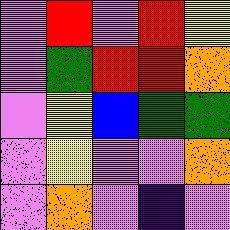[["violet", "red", "violet", "red", "yellow"], ["violet", "green", "red", "red", "orange"], ["violet", "yellow", "blue", "green", "green"], ["violet", "yellow", "violet", "violet", "orange"], ["violet", "orange", "violet", "indigo", "violet"]]